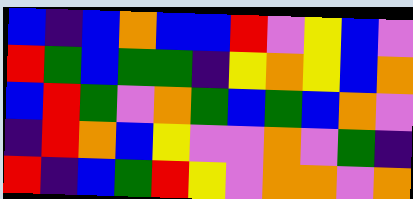[["blue", "indigo", "blue", "orange", "blue", "blue", "red", "violet", "yellow", "blue", "violet"], ["red", "green", "blue", "green", "green", "indigo", "yellow", "orange", "yellow", "blue", "orange"], ["blue", "red", "green", "violet", "orange", "green", "blue", "green", "blue", "orange", "violet"], ["indigo", "red", "orange", "blue", "yellow", "violet", "violet", "orange", "violet", "green", "indigo"], ["red", "indigo", "blue", "green", "red", "yellow", "violet", "orange", "orange", "violet", "orange"]]